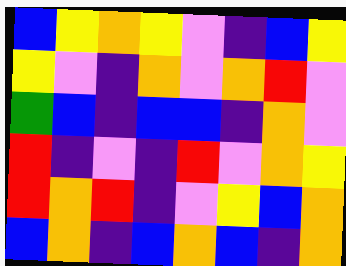[["blue", "yellow", "orange", "yellow", "violet", "indigo", "blue", "yellow"], ["yellow", "violet", "indigo", "orange", "violet", "orange", "red", "violet"], ["green", "blue", "indigo", "blue", "blue", "indigo", "orange", "violet"], ["red", "indigo", "violet", "indigo", "red", "violet", "orange", "yellow"], ["red", "orange", "red", "indigo", "violet", "yellow", "blue", "orange"], ["blue", "orange", "indigo", "blue", "orange", "blue", "indigo", "orange"]]